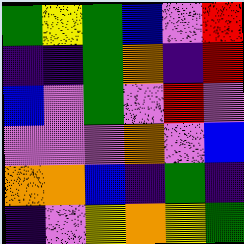[["green", "yellow", "green", "blue", "violet", "red"], ["indigo", "indigo", "green", "orange", "indigo", "red"], ["blue", "violet", "green", "violet", "red", "violet"], ["violet", "violet", "violet", "orange", "violet", "blue"], ["orange", "orange", "blue", "indigo", "green", "indigo"], ["indigo", "violet", "yellow", "orange", "yellow", "green"]]